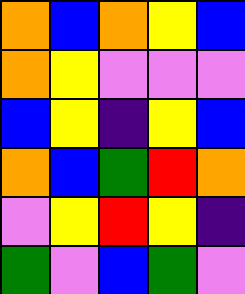[["orange", "blue", "orange", "yellow", "blue"], ["orange", "yellow", "violet", "violet", "violet"], ["blue", "yellow", "indigo", "yellow", "blue"], ["orange", "blue", "green", "red", "orange"], ["violet", "yellow", "red", "yellow", "indigo"], ["green", "violet", "blue", "green", "violet"]]